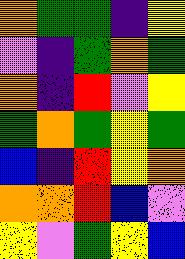[["orange", "green", "green", "indigo", "yellow"], ["violet", "indigo", "green", "orange", "green"], ["orange", "indigo", "red", "violet", "yellow"], ["green", "orange", "green", "yellow", "green"], ["blue", "indigo", "red", "yellow", "orange"], ["orange", "orange", "red", "blue", "violet"], ["yellow", "violet", "green", "yellow", "blue"]]